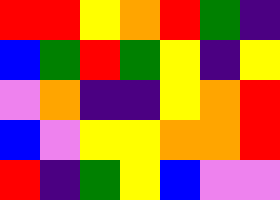[["red", "red", "yellow", "orange", "red", "green", "indigo"], ["blue", "green", "red", "green", "yellow", "indigo", "yellow"], ["violet", "orange", "indigo", "indigo", "yellow", "orange", "red"], ["blue", "violet", "yellow", "yellow", "orange", "orange", "red"], ["red", "indigo", "green", "yellow", "blue", "violet", "violet"]]